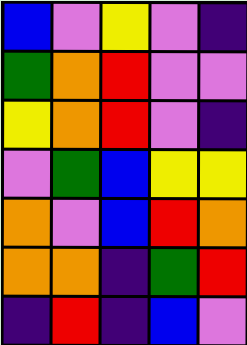[["blue", "violet", "yellow", "violet", "indigo"], ["green", "orange", "red", "violet", "violet"], ["yellow", "orange", "red", "violet", "indigo"], ["violet", "green", "blue", "yellow", "yellow"], ["orange", "violet", "blue", "red", "orange"], ["orange", "orange", "indigo", "green", "red"], ["indigo", "red", "indigo", "blue", "violet"]]